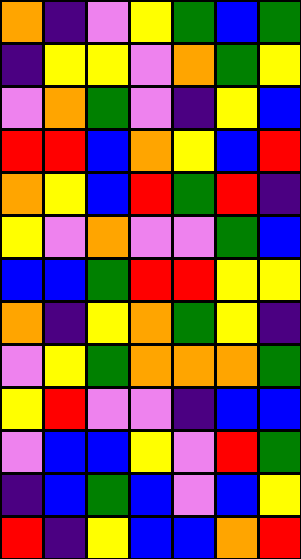[["orange", "indigo", "violet", "yellow", "green", "blue", "green"], ["indigo", "yellow", "yellow", "violet", "orange", "green", "yellow"], ["violet", "orange", "green", "violet", "indigo", "yellow", "blue"], ["red", "red", "blue", "orange", "yellow", "blue", "red"], ["orange", "yellow", "blue", "red", "green", "red", "indigo"], ["yellow", "violet", "orange", "violet", "violet", "green", "blue"], ["blue", "blue", "green", "red", "red", "yellow", "yellow"], ["orange", "indigo", "yellow", "orange", "green", "yellow", "indigo"], ["violet", "yellow", "green", "orange", "orange", "orange", "green"], ["yellow", "red", "violet", "violet", "indigo", "blue", "blue"], ["violet", "blue", "blue", "yellow", "violet", "red", "green"], ["indigo", "blue", "green", "blue", "violet", "blue", "yellow"], ["red", "indigo", "yellow", "blue", "blue", "orange", "red"]]